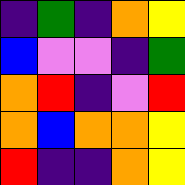[["indigo", "green", "indigo", "orange", "yellow"], ["blue", "violet", "violet", "indigo", "green"], ["orange", "red", "indigo", "violet", "red"], ["orange", "blue", "orange", "orange", "yellow"], ["red", "indigo", "indigo", "orange", "yellow"]]